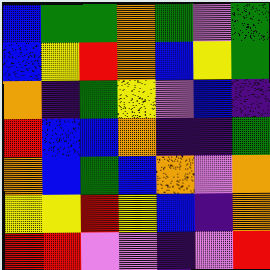[["blue", "green", "green", "orange", "green", "violet", "green"], ["blue", "yellow", "red", "orange", "blue", "yellow", "green"], ["orange", "indigo", "green", "yellow", "violet", "blue", "indigo"], ["red", "blue", "blue", "orange", "indigo", "indigo", "green"], ["orange", "blue", "green", "blue", "orange", "violet", "orange"], ["yellow", "yellow", "red", "yellow", "blue", "indigo", "orange"], ["red", "red", "violet", "violet", "indigo", "violet", "red"]]